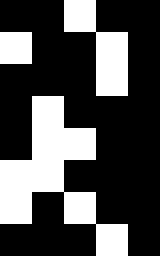[["black", "black", "white", "black", "black"], ["white", "black", "black", "white", "black"], ["black", "black", "black", "white", "black"], ["black", "white", "black", "black", "black"], ["black", "white", "white", "black", "black"], ["white", "white", "black", "black", "black"], ["white", "black", "white", "black", "black"], ["black", "black", "black", "white", "black"]]